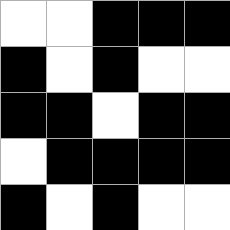[["white", "white", "black", "black", "black"], ["black", "white", "black", "white", "white"], ["black", "black", "white", "black", "black"], ["white", "black", "black", "black", "black"], ["black", "white", "black", "white", "white"]]